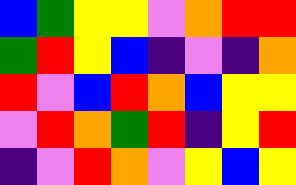[["blue", "green", "yellow", "yellow", "violet", "orange", "red", "red"], ["green", "red", "yellow", "blue", "indigo", "violet", "indigo", "orange"], ["red", "violet", "blue", "red", "orange", "blue", "yellow", "yellow"], ["violet", "red", "orange", "green", "red", "indigo", "yellow", "red"], ["indigo", "violet", "red", "orange", "violet", "yellow", "blue", "yellow"]]